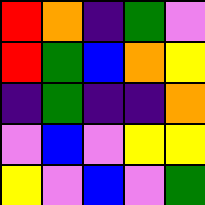[["red", "orange", "indigo", "green", "violet"], ["red", "green", "blue", "orange", "yellow"], ["indigo", "green", "indigo", "indigo", "orange"], ["violet", "blue", "violet", "yellow", "yellow"], ["yellow", "violet", "blue", "violet", "green"]]